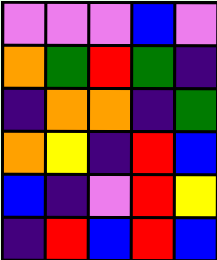[["violet", "violet", "violet", "blue", "violet"], ["orange", "green", "red", "green", "indigo"], ["indigo", "orange", "orange", "indigo", "green"], ["orange", "yellow", "indigo", "red", "blue"], ["blue", "indigo", "violet", "red", "yellow"], ["indigo", "red", "blue", "red", "blue"]]